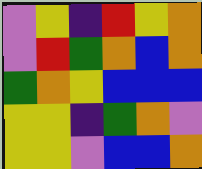[["violet", "yellow", "indigo", "red", "yellow", "orange"], ["violet", "red", "green", "orange", "blue", "orange"], ["green", "orange", "yellow", "blue", "blue", "blue"], ["yellow", "yellow", "indigo", "green", "orange", "violet"], ["yellow", "yellow", "violet", "blue", "blue", "orange"]]